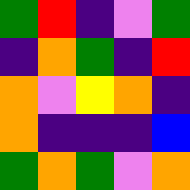[["green", "red", "indigo", "violet", "green"], ["indigo", "orange", "green", "indigo", "red"], ["orange", "violet", "yellow", "orange", "indigo"], ["orange", "indigo", "indigo", "indigo", "blue"], ["green", "orange", "green", "violet", "orange"]]